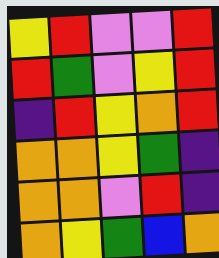[["yellow", "red", "violet", "violet", "red"], ["red", "green", "violet", "yellow", "red"], ["indigo", "red", "yellow", "orange", "red"], ["orange", "orange", "yellow", "green", "indigo"], ["orange", "orange", "violet", "red", "indigo"], ["orange", "yellow", "green", "blue", "orange"]]